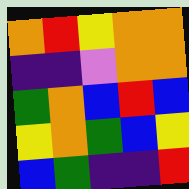[["orange", "red", "yellow", "orange", "orange"], ["indigo", "indigo", "violet", "orange", "orange"], ["green", "orange", "blue", "red", "blue"], ["yellow", "orange", "green", "blue", "yellow"], ["blue", "green", "indigo", "indigo", "red"]]